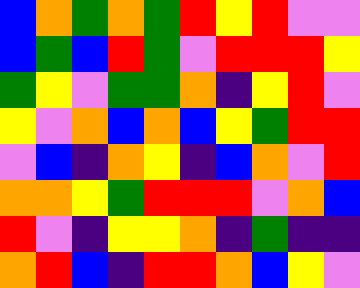[["blue", "orange", "green", "orange", "green", "red", "yellow", "red", "violet", "violet"], ["blue", "green", "blue", "red", "green", "violet", "red", "red", "red", "yellow"], ["green", "yellow", "violet", "green", "green", "orange", "indigo", "yellow", "red", "violet"], ["yellow", "violet", "orange", "blue", "orange", "blue", "yellow", "green", "red", "red"], ["violet", "blue", "indigo", "orange", "yellow", "indigo", "blue", "orange", "violet", "red"], ["orange", "orange", "yellow", "green", "red", "red", "red", "violet", "orange", "blue"], ["red", "violet", "indigo", "yellow", "yellow", "orange", "indigo", "green", "indigo", "indigo"], ["orange", "red", "blue", "indigo", "red", "red", "orange", "blue", "yellow", "violet"]]